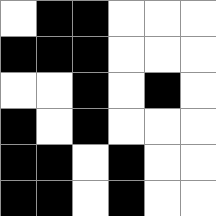[["white", "black", "black", "white", "white", "white"], ["black", "black", "black", "white", "white", "white"], ["white", "white", "black", "white", "black", "white"], ["black", "white", "black", "white", "white", "white"], ["black", "black", "white", "black", "white", "white"], ["black", "black", "white", "black", "white", "white"]]